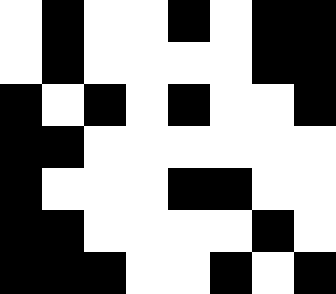[["white", "black", "white", "white", "black", "white", "black", "black"], ["white", "black", "white", "white", "white", "white", "black", "black"], ["black", "white", "black", "white", "black", "white", "white", "black"], ["black", "black", "white", "white", "white", "white", "white", "white"], ["black", "white", "white", "white", "black", "black", "white", "white"], ["black", "black", "white", "white", "white", "white", "black", "white"], ["black", "black", "black", "white", "white", "black", "white", "black"]]